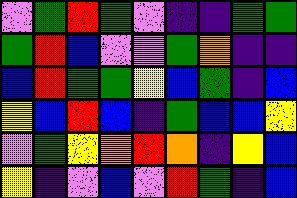[["violet", "green", "red", "green", "violet", "indigo", "indigo", "green", "green"], ["green", "red", "blue", "violet", "violet", "green", "orange", "indigo", "indigo"], ["blue", "red", "green", "green", "yellow", "blue", "green", "indigo", "blue"], ["yellow", "blue", "red", "blue", "indigo", "green", "blue", "blue", "yellow"], ["violet", "green", "yellow", "orange", "red", "orange", "indigo", "yellow", "blue"], ["yellow", "indigo", "violet", "blue", "violet", "red", "green", "indigo", "blue"]]